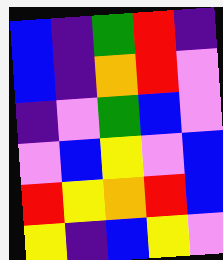[["blue", "indigo", "green", "red", "indigo"], ["blue", "indigo", "orange", "red", "violet"], ["indigo", "violet", "green", "blue", "violet"], ["violet", "blue", "yellow", "violet", "blue"], ["red", "yellow", "orange", "red", "blue"], ["yellow", "indigo", "blue", "yellow", "violet"]]